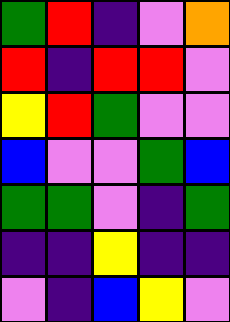[["green", "red", "indigo", "violet", "orange"], ["red", "indigo", "red", "red", "violet"], ["yellow", "red", "green", "violet", "violet"], ["blue", "violet", "violet", "green", "blue"], ["green", "green", "violet", "indigo", "green"], ["indigo", "indigo", "yellow", "indigo", "indigo"], ["violet", "indigo", "blue", "yellow", "violet"]]